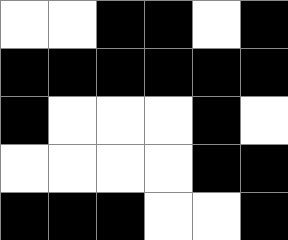[["white", "white", "black", "black", "white", "black"], ["black", "black", "black", "black", "black", "black"], ["black", "white", "white", "white", "black", "white"], ["white", "white", "white", "white", "black", "black"], ["black", "black", "black", "white", "white", "black"]]